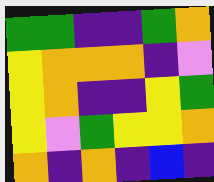[["green", "green", "indigo", "indigo", "green", "orange"], ["yellow", "orange", "orange", "orange", "indigo", "violet"], ["yellow", "orange", "indigo", "indigo", "yellow", "green"], ["yellow", "violet", "green", "yellow", "yellow", "orange"], ["orange", "indigo", "orange", "indigo", "blue", "indigo"]]